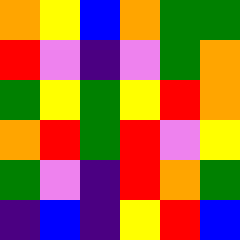[["orange", "yellow", "blue", "orange", "green", "green"], ["red", "violet", "indigo", "violet", "green", "orange"], ["green", "yellow", "green", "yellow", "red", "orange"], ["orange", "red", "green", "red", "violet", "yellow"], ["green", "violet", "indigo", "red", "orange", "green"], ["indigo", "blue", "indigo", "yellow", "red", "blue"]]